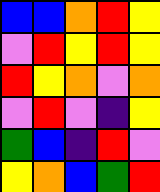[["blue", "blue", "orange", "red", "yellow"], ["violet", "red", "yellow", "red", "yellow"], ["red", "yellow", "orange", "violet", "orange"], ["violet", "red", "violet", "indigo", "yellow"], ["green", "blue", "indigo", "red", "violet"], ["yellow", "orange", "blue", "green", "red"]]